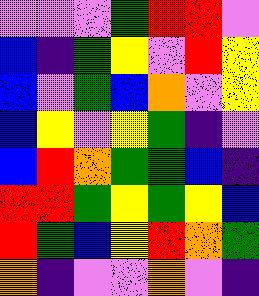[["violet", "violet", "violet", "green", "red", "red", "violet"], ["blue", "indigo", "green", "yellow", "violet", "red", "yellow"], ["blue", "violet", "green", "blue", "orange", "violet", "yellow"], ["blue", "yellow", "violet", "yellow", "green", "indigo", "violet"], ["blue", "red", "orange", "green", "green", "blue", "indigo"], ["red", "red", "green", "yellow", "green", "yellow", "blue"], ["red", "green", "blue", "yellow", "red", "orange", "green"], ["orange", "indigo", "violet", "violet", "orange", "violet", "indigo"]]